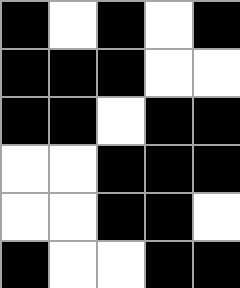[["black", "white", "black", "white", "black"], ["black", "black", "black", "white", "white"], ["black", "black", "white", "black", "black"], ["white", "white", "black", "black", "black"], ["white", "white", "black", "black", "white"], ["black", "white", "white", "black", "black"]]